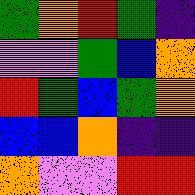[["green", "orange", "red", "green", "indigo"], ["violet", "violet", "green", "blue", "orange"], ["red", "green", "blue", "green", "orange"], ["blue", "blue", "orange", "indigo", "indigo"], ["orange", "violet", "violet", "red", "red"]]